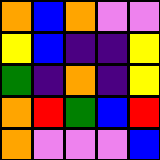[["orange", "blue", "orange", "violet", "violet"], ["yellow", "blue", "indigo", "indigo", "yellow"], ["green", "indigo", "orange", "indigo", "yellow"], ["orange", "red", "green", "blue", "red"], ["orange", "violet", "violet", "violet", "blue"]]